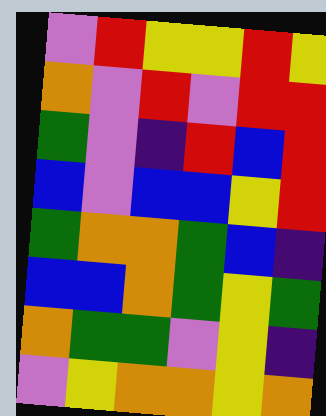[["violet", "red", "yellow", "yellow", "red", "yellow"], ["orange", "violet", "red", "violet", "red", "red"], ["green", "violet", "indigo", "red", "blue", "red"], ["blue", "violet", "blue", "blue", "yellow", "red"], ["green", "orange", "orange", "green", "blue", "indigo"], ["blue", "blue", "orange", "green", "yellow", "green"], ["orange", "green", "green", "violet", "yellow", "indigo"], ["violet", "yellow", "orange", "orange", "yellow", "orange"]]